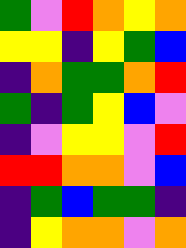[["green", "violet", "red", "orange", "yellow", "orange"], ["yellow", "yellow", "indigo", "yellow", "green", "blue"], ["indigo", "orange", "green", "green", "orange", "red"], ["green", "indigo", "green", "yellow", "blue", "violet"], ["indigo", "violet", "yellow", "yellow", "violet", "red"], ["red", "red", "orange", "orange", "violet", "blue"], ["indigo", "green", "blue", "green", "green", "indigo"], ["indigo", "yellow", "orange", "orange", "violet", "orange"]]